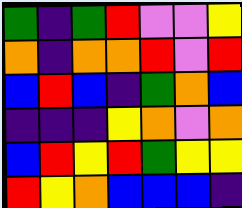[["green", "indigo", "green", "red", "violet", "violet", "yellow"], ["orange", "indigo", "orange", "orange", "red", "violet", "red"], ["blue", "red", "blue", "indigo", "green", "orange", "blue"], ["indigo", "indigo", "indigo", "yellow", "orange", "violet", "orange"], ["blue", "red", "yellow", "red", "green", "yellow", "yellow"], ["red", "yellow", "orange", "blue", "blue", "blue", "indigo"]]